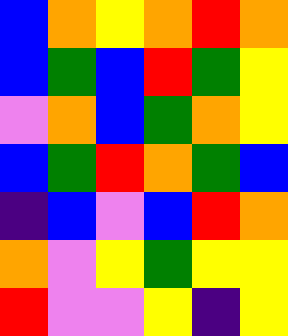[["blue", "orange", "yellow", "orange", "red", "orange"], ["blue", "green", "blue", "red", "green", "yellow"], ["violet", "orange", "blue", "green", "orange", "yellow"], ["blue", "green", "red", "orange", "green", "blue"], ["indigo", "blue", "violet", "blue", "red", "orange"], ["orange", "violet", "yellow", "green", "yellow", "yellow"], ["red", "violet", "violet", "yellow", "indigo", "yellow"]]